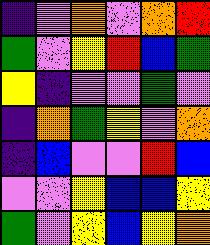[["indigo", "violet", "orange", "violet", "orange", "red"], ["green", "violet", "yellow", "red", "blue", "green"], ["yellow", "indigo", "violet", "violet", "green", "violet"], ["indigo", "orange", "green", "yellow", "violet", "orange"], ["indigo", "blue", "violet", "violet", "red", "blue"], ["violet", "violet", "yellow", "blue", "blue", "yellow"], ["green", "violet", "yellow", "blue", "yellow", "orange"]]